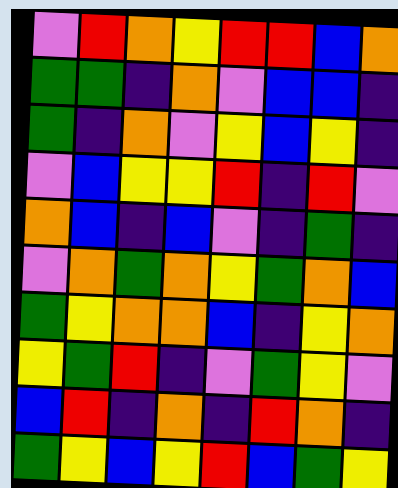[["violet", "red", "orange", "yellow", "red", "red", "blue", "orange"], ["green", "green", "indigo", "orange", "violet", "blue", "blue", "indigo"], ["green", "indigo", "orange", "violet", "yellow", "blue", "yellow", "indigo"], ["violet", "blue", "yellow", "yellow", "red", "indigo", "red", "violet"], ["orange", "blue", "indigo", "blue", "violet", "indigo", "green", "indigo"], ["violet", "orange", "green", "orange", "yellow", "green", "orange", "blue"], ["green", "yellow", "orange", "orange", "blue", "indigo", "yellow", "orange"], ["yellow", "green", "red", "indigo", "violet", "green", "yellow", "violet"], ["blue", "red", "indigo", "orange", "indigo", "red", "orange", "indigo"], ["green", "yellow", "blue", "yellow", "red", "blue", "green", "yellow"]]